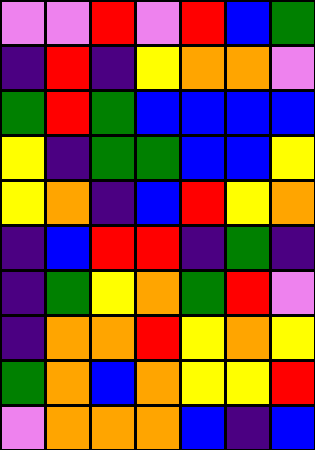[["violet", "violet", "red", "violet", "red", "blue", "green"], ["indigo", "red", "indigo", "yellow", "orange", "orange", "violet"], ["green", "red", "green", "blue", "blue", "blue", "blue"], ["yellow", "indigo", "green", "green", "blue", "blue", "yellow"], ["yellow", "orange", "indigo", "blue", "red", "yellow", "orange"], ["indigo", "blue", "red", "red", "indigo", "green", "indigo"], ["indigo", "green", "yellow", "orange", "green", "red", "violet"], ["indigo", "orange", "orange", "red", "yellow", "orange", "yellow"], ["green", "orange", "blue", "orange", "yellow", "yellow", "red"], ["violet", "orange", "orange", "orange", "blue", "indigo", "blue"]]